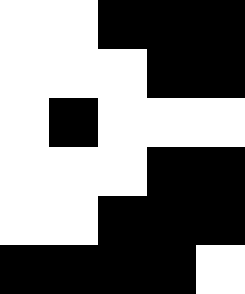[["white", "white", "black", "black", "black"], ["white", "white", "white", "black", "black"], ["white", "black", "white", "white", "white"], ["white", "white", "white", "black", "black"], ["white", "white", "black", "black", "black"], ["black", "black", "black", "black", "white"]]